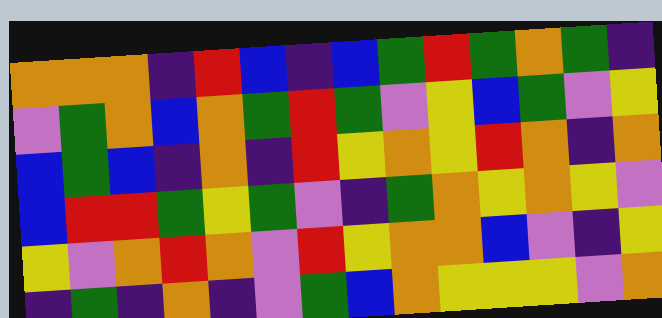[["orange", "orange", "orange", "indigo", "red", "blue", "indigo", "blue", "green", "red", "green", "orange", "green", "indigo"], ["violet", "green", "orange", "blue", "orange", "green", "red", "green", "violet", "yellow", "blue", "green", "violet", "yellow"], ["blue", "green", "blue", "indigo", "orange", "indigo", "red", "yellow", "orange", "yellow", "red", "orange", "indigo", "orange"], ["blue", "red", "red", "green", "yellow", "green", "violet", "indigo", "green", "orange", "yellow", "orange", "yellow", "violet"], ["yellow", "violet", "orange", "red", "orange", "violet", "red", "yellow", "orange", "orange", "blue", "violet", "indigo", "yellow"], ["indigo", "green", "indigo", "orange", "indigo", "violet", "green", "blue", "orange", "yellow", "yellow", "yellow", "violet", "orange"]]